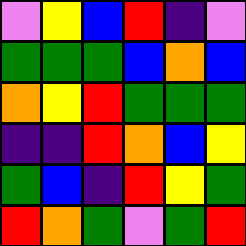[["violet", "yellow", "blue", "red", "indigo", "violet"], ["green", "green", "green", "blue", "orange", "blue"], ["orange", "yellow", "red", "green", "green", "green"], ["indigo", "indigo", "red", "orange", "blue", "yellow"], ["green", "blue", "indigo", "red", "yellow", "green"], ["red", "orange", "green", "violet", "green", "red"]]